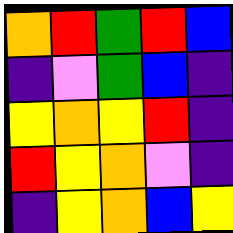[["orange", "red", "green", "red", "blue"], ["indigo", "violet", "green", "blue", "indigo"], ["yellow", "orange", "yellow", "red", "indigo"], ["red", "yellow", "orange", "violet", "indigo"], ["indigo", "yellow", "orange", "blue", "yellow"]]